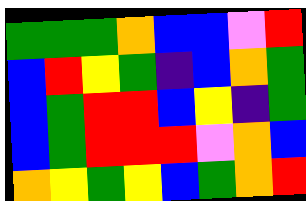[["green", "green", "green", "orange", "blue", "blue", "violet", "red"], ["blue", "red", "yellow", "green", "indigo", "blue", "orange", "green"], ["blue", "green", "red", "red", "blue", "yellow", "indigo", "green"], ["blue", "green", "red", "red", "red", "violet", "orange", "blue"], ["orange", "yellow", "green", "yellow", "blue", "green", "orange", "red"]]